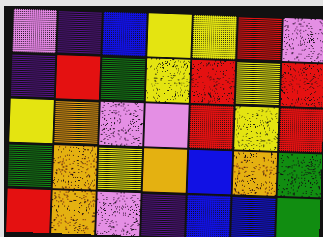[["violet", "indigo", "blue", "yellow", "yellow", "red", "violet"], ["indigo", "red", "green", "yellow", "red", "yellow", "red"], ["yellow", "orange", "violet", "violet", "red", "yellow", "red"], ["green", "orange", "yellow", "orange", "blue", "orange", "green"], ["red", "orange", "violet", "indigo", "blue", "blue", "green"]]